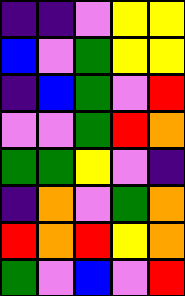[["indigo", "indigo", "violet", "yellow", "yellow"], ["blue", "violet", "green", "yellow", "yellow"], ["indigo", "blue", "green", "violet", "red"], ["violet", "violet", "green", "red", "orange"], ["green", "green", "yellow", "violet", "indigo"], ["indigo", "orange", "violet", "green", "orange"], ["red", "orange", "red", "yellow", "orange"], ["green", "violet", "blue", "violet", "red"]]